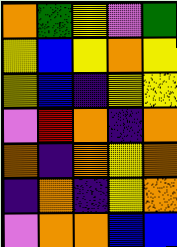[["orange", "green", "yellow", "violet", "green"], ["yellow", "blue", "yellow", "orange", "yellow"], ["yellow", "blue", "indigo", "yellow", "yellow"], ["violet", "red", "orange", "indigo", "orange"], ["orange", "indigo", "orange", "yellow", "orange"], ["indigo", "orange", "indigo", "yellow", "orange"], ["violet", "orange", "orange", "blue", "blue"]]